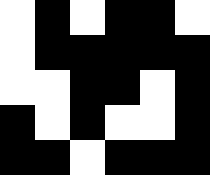[["white", "black", "white", "black", "black", "white"], ["white", "black", "black", "black", "black", "black"], ["white", "white", "black", "black", "white", "black"], ["black", "white", "black", "white", "white", "black"], ["black", "black", "white", "black", "black", "black"]]